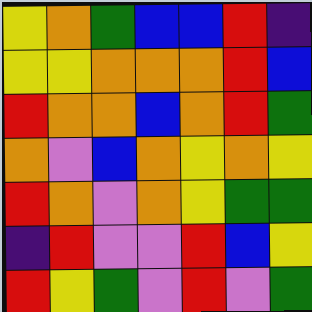[["yellow", "orange", "green", "blue", "blue", "red", "indigo"], ["yellow", "yellow", "orange", "orange", "orange", "red", "blue"], ["red", "orange", "orange", "blue", "orange", "red", "green"], ["orange", "violet", "blue", "orange", "yellow", "orange", "yellow"], ["red", "orange", "violet", "orange", "yellow", "green", "green"], ["indigo", "red", "violet", "violet", "red", "blue", "yellow"], ["red", "yellow", "green", "violet", "red", "violet", "green"]]